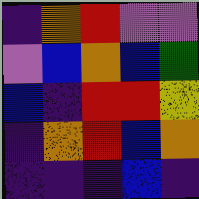[["indigo", "orange", "red", "violet", "violet"], ["violet", "blue", "orange", "blue", "green"], ["blue", "indigo", "red", "red", "yellow"], ["indigo", "orange", "red", "blue", "orange"], ["indigo", "indigo", "indigo", "blue", "indigo"]]